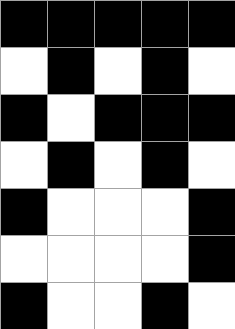[["black", "black", "black", "black", "black"], ["white", "black", "white", "black", "white"], ["black", "white", "black", "black", "black"], ["white", "black", "white", "black", "white"], ["black", "white", "white", "white", "black"], ["white", "white", "white", "white", "black"], ["black", "white", "white", "black", "white"]]